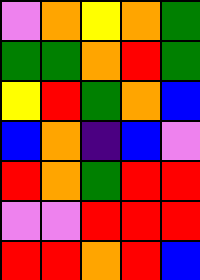[["violet", "orange", "yellow", "orange", "green"], ["green", "green", "orange", "red", "green"], ["yellow", "red", "green", "orange", "blue"], ["blue", "orange", "indigo", "blue", "violet"], ["red", "orange", "green", "red", "red"], ["violet", "violet", "red", "red", "red"], ["red", "red", "orange", "red", "blue"]]